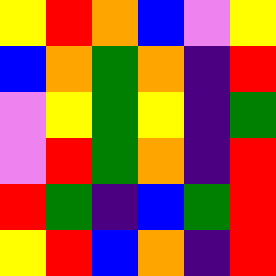[["yellow", "red", "orange", "blue", "violet", "yellow"], ["blue", "orange", "green", "orange", "indigo", "red"], ["violet", "yellow", "green", "yellow", "indigo", "green"], ["violet", "red", "green", "orange", "indigo", "red"], ["red", "green", "indigo", "blue", "green", "red"], ["yellow", "red", "blue", "orange", "indigo", "red"]]